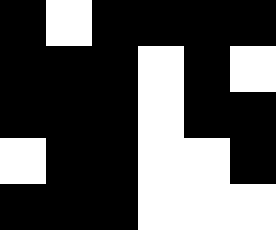[["black", "white", "black", "black", "black", "black"], ["black", "black", "black", "white", "black", "white"], ["black", "black", "black", "white", "black", "black"], ["white", "black", "black", "white", "white", "black"], ["black", "black", "black", "white", "white", "white"]]